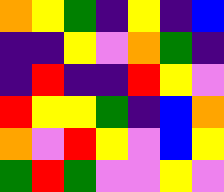[["orange", "yellow", "green", "indigo", "yellow", "indigo", "blue"], ["indigo", "indigo", "yellow", "violet", "orange", "green", "indigo"], ["indigo", "red", "indigo", "indigo", "red", "yellow", "violet"], ["red", "yellow", "yellow", "green", "indigo", "blue", "orange"], ["orange", "violet", "red", "yellow", "violet", "blue", "yellow"], ["green", "red", "green", "violet", "violet", "yellow", "violet"]]